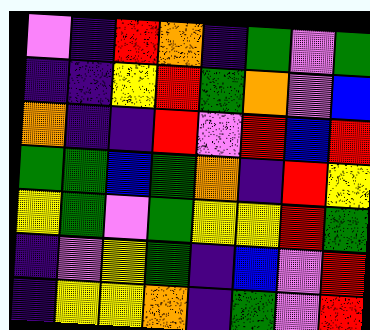[["violet", "indigo", "red", "orange", "indigo", "green", "violet", "green"], ["indigo", "indigo", "yellow", "red", "green", "orange", "violet", "blue"], ["orange", "indigo", "indigo", "red", "violet", "red", "blue", "red"], ["green", "green", "blue", "green", "orange", "indigo", "red", "yellow"], ["yellow", "green", "violet", "green", "yellow", "yellow", "red", "green"], ["indigo", "violet", "yellow", "green", "indigo", "blue", "violet", "red"], ["indigo", "yellow", "yellow", "orange", "indigo", "green", "violet", "red"]]